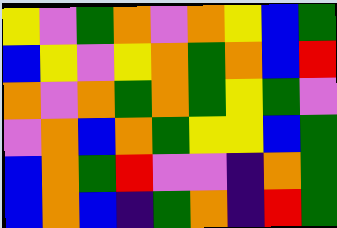[["yellow", "violet", "green", "orange", "violet", "orange", "yellow", "blue", "green"], ["blue", "yellow", "violet", "yellow", "orange", "green", "orange", "blue", "red"], ["orange", "violet", "orange", "green", "orange", "green", "yellow", "green", "violet"], ["violet", "orange", "blue", "orange", "green", "yellow", "yellow", "blue", "green"], ["blue", "orange", "green", "red", "violet", "violet", "indigo", "orange", "green"], ["blue", "orange", "blue", "indigo", "green", "orange", "indigo", "red", "green"]]